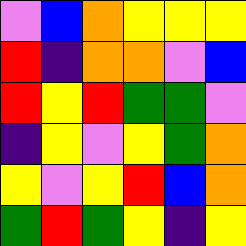[["violet", "blue", "orange", "yellow", "yellow", "yellow"], ["red", "indigo", "orange", "orange", "violet", "blue"], ["red", "yellow", "red", "green", "green", "violet"], ["indigo", "yellow", "violet", "yellow", "green", "orange"], ["yellow", "violet", "yellow", "red", "blue", "orange"], ["green", "red", "green", "yellow", "indigo", "yellow"]]